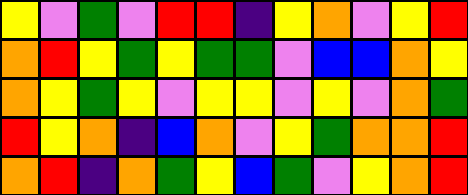[["yellow", "violet", "green", "violet", "red", "red", "indigo", "yellow", "orange", "violet", "yellow", "red"], ["orange", "red", "yellow", "green", "yellow", "green", "green", "violet", "blue", "blue", "orange", "yellow"], ["orange", "yellow", "green", "yellow", "violet", "yellow", "yellow", "violet", "yellow", "violet", "orange", "green"], ["red", "yellow", "orange", "indigo", "blue", "orange", "violet", "yellow", "green", "orange", "orange", "red"], ["orange", "red", "indigo", "orange", "green", "yellow", "blue", "green", "violet", "yellow", "orange", "red"]]